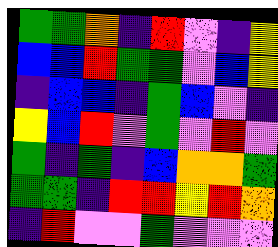[["green", "green", "orange", "indigo", "red", "violet", "indigo", "yellow"], ["blue", "blue", "red", "green", "green", "violet", "blue", "yellow"], ["indigo", "blue", "blue", "indigo", "green", "blue", "violet", "indigo"], ["yellow", "blue", "red", "violet", "green", "violet", "red", "violet"], ["green", "indigo", "green", "indigo", "blue", "orange", "orange", "green"], ["green", "green", "indigo", "red", "red", "yellow", "red", "orange"], ["indigo", "red", "violet", "violet", "green", "violet", "violet", "violet"]]